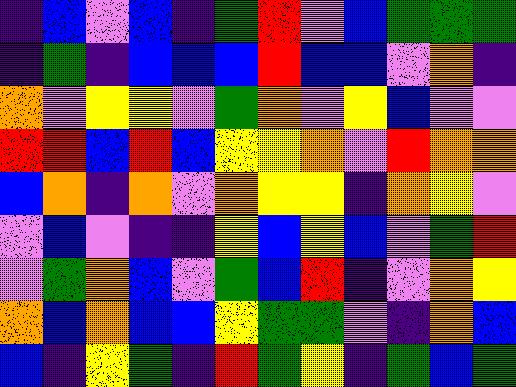[["indigo", "blue", "violet", "blue", "indigo", "green", "red", "violet", "blue", "green", "green", "green"], ["indigo", "green", "indigo", "blue", "blue", "blue", "red", "blue", "blue", "violet", "orange", "indigo"], ["orange", "violet", "yellow", "yellow", "violet", "green", "orange", "violet", "yellow", "blue", "violet", "violet"], ["red", "red", "blue", "red", "blue", "yellow", "yellow", "orange", "violet", "red", "orange", "orange"], ["blue", "orange", "indigo", "orange", "violet", "orange", "yellow", "yellow", "indigo", "orange", "yellow", "violet"], ["violet", "blue", "violet", "indigo", "indigo", "yellow", "blue", "yellow", "blue", "violet", "green", "red"], ["violet", "green", "orange", "blue", "violet", "green", "blue", "red", "indigo", "violet", "orange", "yellow"], ["orange", "blue", "orange", "blue", "blue", "yellow", "green", "green", "violet", "indigo", "orange", "blue"], ["blue", "indigo", "yellow", "green", "indigo", "red", "green", "yellow", "indigo", "green", "blue", "green"]]